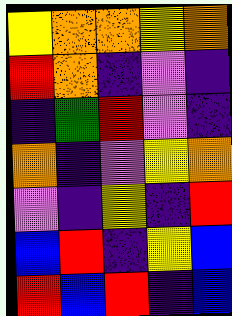[["yellow", "orange", "orange", "yellow", "orange"], ["red", "orange", "indigo", "violet", "indigo"], ["indigo", "green", "red", "violet", "indigo"], ["orange", "indigo", "violet", "yellow", "orange"], ["violet", "indigo", "yellow", "indigo", "red"], ["blue", "red", "indigo", "yellow", "blue"], ["red", "blue", "red", "indigo", "blue"]]